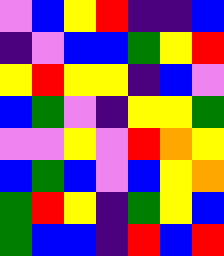[["violet", "blue", "yellow", "red", "indigo", "indigo", "blue"], ["indigo", "violet", "blue", "blue", "green", "yellow", "red"], ["yellow", "red", "yellow", "yellow", "indigo", "blue", "violet"], ["blue", "green", "violet", "indigo", "yellow", "yellow", "green"], ["violet", "violet", "yellow", "violet", "red", "orange", "yellow"], ["blue", "green", "blue", "violet", "blue", "yellow", "orange"], ["green", "red", "yellow", "indigo", "green", "yellow", "blue"], ["green", "blue", "blue", "indigo", "red", "blue", "red"]]